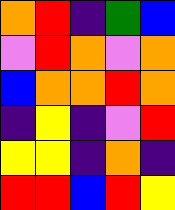[["orange", "red", "indigo", "green", "blue"], ["violet", "red", "orange", "violet", "orange"], ["blue", "orange", "orange", "red", "orange"], ["indigo", "yellow", "indigo", "violet", "red"], ["yellow", "yellow", "indigo", "orange", "indigo"], ["red", "red", "blue", "red", "yellow"]]